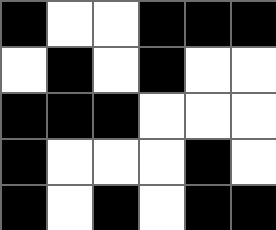[["black", "white", "white", "black", "black", "black"], ["white", "black", "white", "black", "white", "white"], ["black", "black", "black", "white", "white", "white"], ["black", "white", "white", "white", "black", "white"], ["black", "white", "black", "white", "black", "black"]]